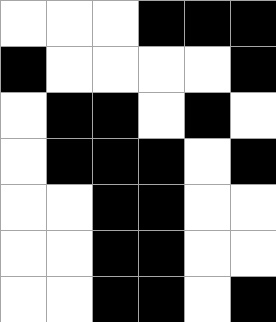[["white", "white", "white", "black", "black", "black"], ["black", "white", "white", "white", "white", "black"], ["white", "black", "black", "white", "black", "white"], ["white", "black", "black", "black", "white", "black"], ["white", "white", "black", "black", "white", "white"], ["white", "white", "black", "black", "white", "white"], ["white", "white", "black", "black", "white", "black"]]